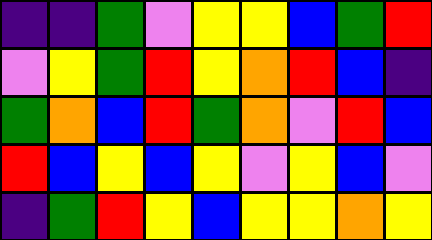[["indigo", "indigo", "green", "violet", "yellow", "yellow", "blue", "green", "red"], ["violet", "yellow", "green", "red", "yellow", "orange", "red", "blue", "indigo"], ["green", "orange", "blue", "red", "green", "orange", "violet", "red", "blue"], ["red", "blue", "yellow", "blue", "yellow", "violet", "yellow", "blue", "violet"], ["indigo", "green", "red", "yellow", "blue", "yellow", "yellow", "orange", "yellow"]]